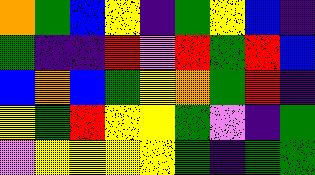[["orange", "green", "blue", "yellow", "indigo", "green", "yellow", "blue", "indigo"], ["green", "indigo", "indigo", "red", "violet", "red", "green", "red", "blue"], ["blue", "orange", "blue", "green", "yellow", "orange", "green", "red", "indigo"], ["yellow", "green", "red", "yellow", "yellow", "green", "violet", "indigo", "green"], ["violet", "yellow", "yellow", "yellow", "yellow", "green", "indigo", "green", "green"]]